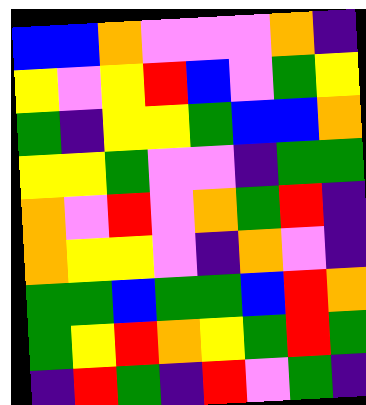[["blue", "blue", "orange", "violet", "violet", "violet", "orange", "indigo"], ["yellow", "violet", "yellow", "red", "blue", "violet", "green", "yellow"], ["green", "indigo", "yellow", "yellow", "green", "blue", "blue", "orange"], ["yellow", "yellow", "green", "violet", "violet", "indigo", "green", "green"], ["orange", "violet", "red", "violet", "orange", "green", "red", "indigo"], ["orange", "yellow", "yellow", "violet", "indigo", "orange", "violet", "indigo"], ["green", "green", "blue", "green", "green", "blue", "red", "orange"], ["green", "yellow", "red", "orange", "yellow", "green", "red", "green"], ["indigo", "red", "green", "indigo", "red", "violet", "green", "indigo"]]